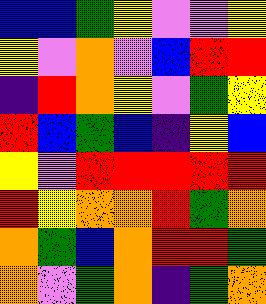[["blue", "blue", "green", "yellow", "violet", "violet", "yellow"], ["yellow", "violet", "orange", "violet", "blue", "red", "red"], ["indigo", "red", "orange", "yellow", "violet", "green", "yellow"], ["red", "blue", "green", "blue", "indigo", "yellow", "blue"], ["yellow", "violet", "red", "red", "red", "red", "red"], ["red", "yellow", "orange", "orange", "red", "green", "orange"], ["orange", "green", "blue", "orange", "red", "red", "green"], ["orange", "violet", "green", "orange", "indigo", "green", "orange"]]